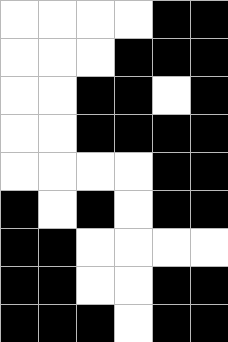[["white", "white", "white", "white", "black", "black"], ["white", "white", "white", "black", "black", "black"], ["white", "white", "black", "black", "white", "black"], ["white", "white", "black", "black", "black", "black"], ["white", "white", "white", "white", "black", "black"], ["black", "white", "black", "white", "black", "black"], ["black", "black", "white", "white", "white", "white"], ["black", "black", "white", "white", "black", "black"], ["black", "black", "black", "white", "black", "black"]]